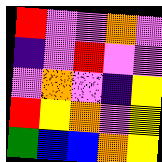[["red", "violet", "violet", "orange", "violet"], ["indigo", "violet", "red", "violet", "violet"], ["violet", "orange", "violet", "indigo", "yellow"], ["red", "yellow", "orange", "violet", "yellow"], ["green", "blue", "blue", "orange", "yellow"]]